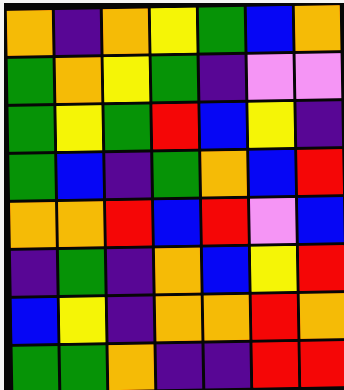[["orange", "indigo", "orange", "yellow", "green", "blue", "orange"], ["green", "orange", "yellow", "green", "indigo", "violet", "violet"], ["green", "yellow", "green", "red", "blue", "yellow", "indigo"], ["green", "blue", "indigo", "green", "orange", "blue", "red"], ["orange", "orange", "red", "blue", "red", "violet", "blue"], ["indigo", "green", "indigo", "orange", "blue", "yellow", "red"], ["blue", "yellow", "indigo", "orange", "orange", "red", "orange"], ["green", "green", "orange", "indigo", "indigo", "red", "red"]]